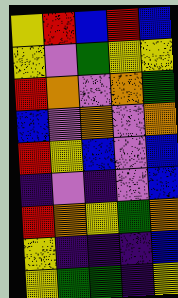[["yellow", "red", "blue", "red", "blue"], ["yellow", "violet", "green", "yellow", "yellow"], ["red", "orange", "violet", "orange", "green"], ["blue", "violet", "orange", "violet", "orange"], ["red", "yellow", "blue", "violet", "blue"], ["indigo", "violet", "indigo", "violet", "blue"], ["red", "orange", "yellow", "green", "orange"], ["yellow", "indigo", "indigo", "indigo", "blue"], ["yellow", "green", "green", "indigo", "yellow"]]